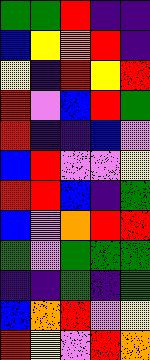[["green", "green", "red", "indigo", "indigo"], ["blue", "yellow", "orange", "red", "indigo"], ["yellow", "indigo", "red", "yellow", "red"], ["red", "violet", "blue", "red", "green"], ["red", "indigo", "indigo", "blue", "violet"], ["blue", "red", "violet", "violet", "yellow"], ["red", "red", "blue", "indigo", "green"], ["blue", "violet", "orange", "red", "red"], ["green", "violet", "green", "green", "green"], ["indigo", "indigo", "green", "indigo", "green"], ["blue", "orange", "red", "violet", "yellow"], ["red", "yellow", "violet", "red", "orange"]]